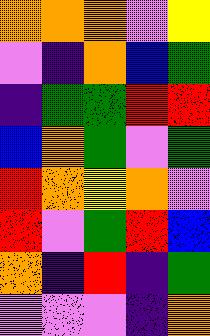[["orange", "orange", "orange", "violet", "yellow"], ["violet", "indigo", "orange", "blue", "green"], ["indigo", "green", "green", "red", "red"], ["blue", "orange", "green", "violet", "green"], ["red", "orange", "yellow", "orange", "violet"], ["red", "violet", "green", "red", "blue"], ["orange", "indigo", "red", "indigo", "green"], ["violet", "violet", "violet", "indigo", "orange"]]